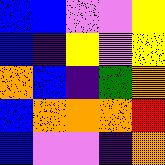[["blue", "blue", "violet", "violet", "yellow"], ["blue", "indigo", "yellow", "violet", "yellow"], ["orange", "blue", "indigo", "green", "orange"], ["blue", "orange", "orange", "orange", "red"], ["blue", "violet", "violet", "indigo", "orange"]]